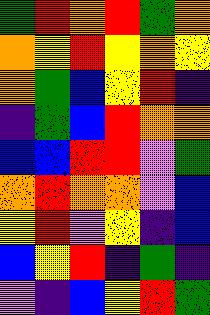[["green", "red", "orange", "red", "green", "orange"], ["orange", "yellow", "red", "yellow", "orange", "yellow"], ["orange", "green", "blue", "yellow", "red", "indigo"], ["indigo", "green", "blue", "red", "orange", "orange"], ["blue", "blue", "red", "red", "violet", "green"], ["orange", "red", "orange", "orange", "violet", "blue"], ["yellow", "red", "violet", "yellow", "indigo", "blue"], ["blue", "yellow", "red", "indigo", "green", "indigo"], ["violet", "indigo", "blue", "yellow", "red", "green"]]